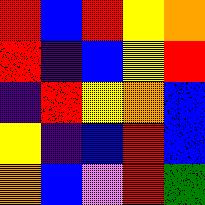[["red", "blue", "red", "yellow", "orange"], ["red", "indigo", "blue", "yellow", "red"], ["indigo", "red", "yellow", "orange", "blue"], ["yellow", "indigo", "blue", "red", "blue"], ["orange", "blue", "violet", "red", "green"]]